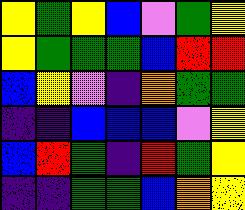[["yellow", "green", "yellow", "blue", "violet", "green", "yellow"], ["yellow", "green", "green", "green", "blue", "red", "red"], ["blue", "yellow", "violet", "indigo", "orange", "green", "green"], ["indigo", "indigo", "blue", "blue", "blue", "violet", "yellow"], ["blue", "red", "green", "indigo", "red", "green", "yellow"], ["indigo", "indigo", "green", "green", "blue", "orange", "yellow"]]